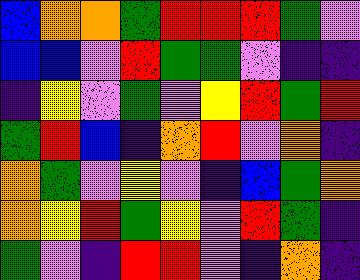[["blue", "orange", "orange", "green", "red", "red", "red", "green", "violet"], ["blue", "blue", "violet", "red", "green", "green", "violet", "indigo", "indigo"], ["indigo", "yellow", "violet", "green", "violet", "yellow", "red", "green", "red"], ["green", "red", "blue", "indigo", "orange", "red", "violet", "orange", "indigo"], ["orange", "green", "violet", "yellow", "violet", "indigo", "blue", "green", "orange"], ["orange", "yellow", "red", "green", "yellow", "violet", "red", "green", "indigo"], ["green", "violet", "indigo", "red", "red", "violet", "indigo", "orange", "indigo"]]